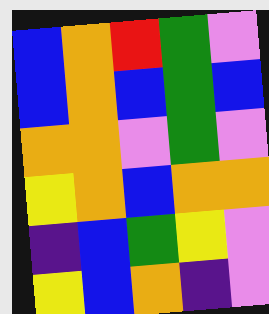[["blue", "orange", "red", "green", "violet"], ["blue", "orange", "blue", "green", "blue"], ["orange", "orange", "violet", "green", "violet"], ["yellow", "orange", "blue", "orange", "orange"], ["indigo", "blue", "green", "yellow", "violet"], ["yellow", "blue", "orange", "indigo", "violet"]]